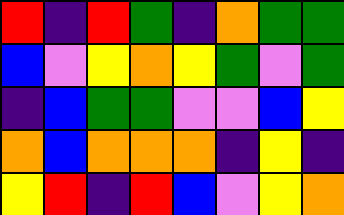[["red", "indigo", "red", "green", "indigo", "orange", "green", "green"], ["blue", "violet", "yellow", "orange", "yellow", "green", "violet", "green"], ["indigo", "blue", "green", "green", "violet", "violet", "blue", "yellow"], ["orange", "blue", "orange", "orange", "orange", "indigo", "yellow", "indigo"], ["yellow", "red", "indigo", "red", "blue", "violet", "yellow", "orange"]]